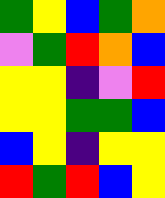[["green", "yellow", "blue", "green", "orange"], ["violet", "green", "red", "orange", "blue"], ["yellow", "yellow", "indigo", "violet", "red"], ["yellow", "yellow", "green", "green", "blue"], ["blue", "yellow", "indigo", "yellow", "yellow"], ["red", "green", "red", "blue", "yellow"]]